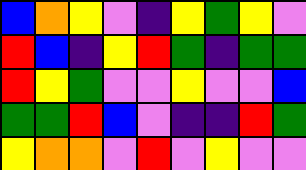[["blue", "orange", "yellow", "violet", "indigo", "yellow", "green", "yellow", "violet"], ["red", "blue", "indigo", "yellow", "red", "green", "indigo", "green", "green"], ["red", "yellow", "green", "violet", "violet", "yellow", "violet", "violet", "blue"], ["green", "green", "red", "blue", "violet", "indigo", "indigo", "red", "green"], ["yellow", "orange", "orange", "violet", "red", "violet", "yellow", "violet", "violet"]]